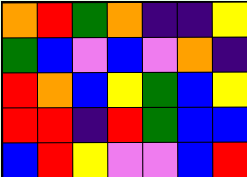[["orange", "red", "green", "orange", "indigo", "indigo", "yellow"], ["green", "blue", "violet", "blue", "violet", "orange", "indigo"], ["red", "orange", "blue", "yellow", "green", "blue", "yellow"], ["red", "red", "indigo", "red", "green", "blue", "blue"], ["blue", "red", "yellow", "violet", "violet", "blue", "red"]]